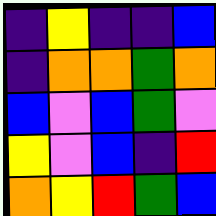[["indigo", "yellow", "indigo", "indigo", "blue"], ["indigo", "orange", "orange", "green", "orange"], ["blue", "violet", "blue", "green", "violet"], ["yellow", "violet", "blue", "indigo", "red"], ["orange", "yellow", "red", "green", "blue"]]